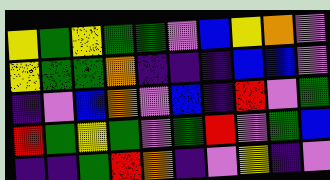[["yellow", "green", "yellow", "green", "green", "violet", "blue", "yellow", "orange", "violet"], ["yellow", "green", "green", "orange", "indigo", "indigo", "indigo", "blue", "blue", "violet"], ["indigo", "violet", "blue", "orange", "violet", "blue", "indigo", "red", "violet", "green"], ["red", "green", "yellow", "green", "violet", "green", "red", "violet", "green", "blue"], ["indigo", "indigo", "green", "red", "orange", "indigo", "violet", "yellow", "indigo", "violet"]]